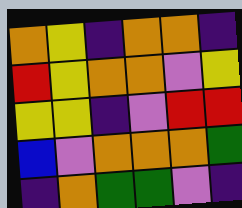[["orange", "yellow", "indigo", "orange", "orange", "indigo"], ["red", "yellow", "orange", "orange", "violet", "yellow"], ["yellow", "yellow", "indigo", "violet", "red", "red"], ["blue", "violet", "orange", "orange", "orange", "green"], ["indigo", "orange", "green", "green", "violet", "indigo"]]